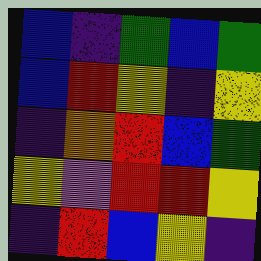[["blue", "indigo", "green", "blue", "green"], ["blue", "red", "yellow", "indigo", "yellow"], ["indigo", "orange", "red", "blue", "green"], ["yellow", "violet", "red", "red", "yellow"], ["indigo", "red", "blue", "yellow", "indigo"]]